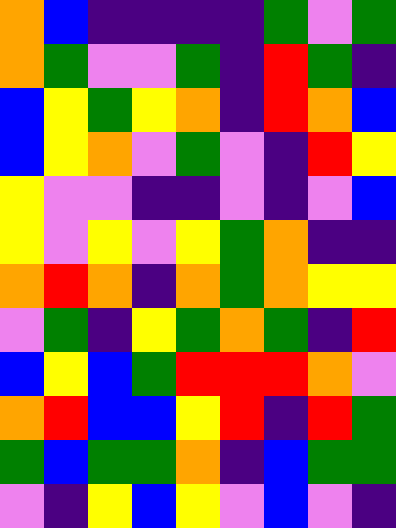[["orange", "blue", "indigo", "indigo", "indigo", "indigo", "green", "violet", "green"], ["orange", "green", "violet", "violet", "green", "indigo", "red", "green", "indigo"], ["blue", "yellow", "green", "yellow", "orange", "indigo", "red", "orange", "blue"], ["blue", "yellow", "orange", "violet", "green", "violet", "indigo", "red", "yellow"], ["yellow", "violet", "violet", "indigo", "indigo", "violet", "indigo", "violet", "blue"], ["yellow", "violet", "yellow", "violet", "yellow", "green", "orange", "indigo", "indigo"], ["orange", "red", "orange", "indigo", "orange", "green", "orange", "yellow", "yellow"], ["violet", "green", "indigo", "yellow", "green", "orange", "green", "indigo", "red"], ["blue", "yellow", "blue", "green", "red", "red", "red", "orange", "violet"], ["orange", "red", "blue", "blue", "yellow", "red", "indigo", "red", "green"], ["green", "blue", "green", "green", "orange", "indigo", "blue", "green", "green"], ["violet", "indigo", "yellow", "blue", "yellow", "violet", "blue", "violet", "indigo"]]